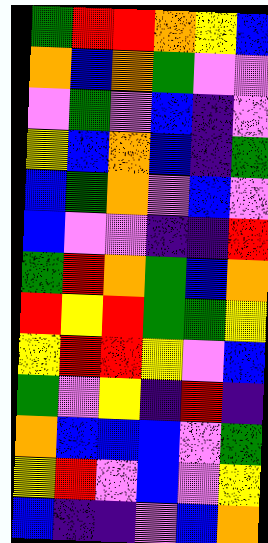[["green", "red", "red", "orange", "yellow", "blue"], ["orange", "blue", "orange", "green", "violet", "violet"], ["violet", "green", "violet", "blue", "indigo", "violet"], ["yellow", "blue", "orange", "blue", "indigo", "green"], ["blue", "green", "orange", "violet", "blue", "violet"], ["blue", "violet", "violet", "indigo", "indigo", "red"], ["green", "red", "orange", "green", "blue", "orange"], ["red", "yellow", "red", "green", "green", "yellow"], ["yellow", "red", "red", "yellow", "violet", "blue"], ["green", "violet", "yellow", "indigo", "red", "indigo"], ["orange", "blue", "blue", "blue", "violet", "green"], ["yellow", "red", "violet", "blue", "violet", "yellow"], ["blue", "indigo", "indigo", "violet", "blue", "orange"]]